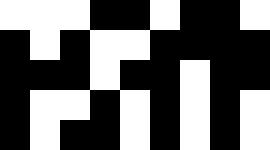[["white", "white", "white", "black", "black", "white", "black", "black", "white"], ["black", "white", "black", "white", "white", "black", "black", "black", "black"], ["black", "black", "black", "white", "black", "black", "white", "black", "black"], ["black", "white", "white", "black", "white", "black", "white", "black", "white"], ["black", "white", "black", "black", "white", "black", "white", "black", "white"]]